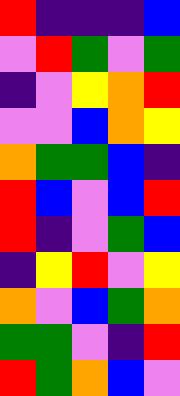[["red", "indigo", "indigo", "indigo", "blue"], ["violet", "red", "green", "violet", "green"], ["indigo", "violet", "yellow", "orange", "red"], ["violet", "violet", "blue", "orange", "yellow"], ["orange", "green", "green", "blue", "indigo"], ["red", "blue", "violet", "blue", "red"], ["red", "indigo", "violet", "green", "blue"], ["indigo", "yellow", "red", "violet", "yellow"], ["orange", "violet", "blue", "green", "orange"], ["green", "green", "violet", "indigo", "red"], ["red", "green", "orange", "blue", "violet"]]